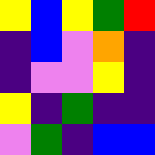[["yellow", "blue", "yellow", "green", "red"], ["indigo", "blue", "violet", "orange", "indigo"], ["indigo", "violet", "violet", "yellow", "indigo"], ["yellow", "indigo", "green", "indigo", "indigo"], ["violet", "green", "indigo", "blue", "blue"]]